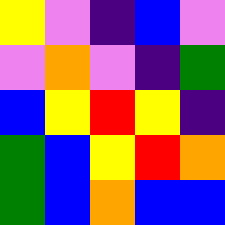[["yellow", "violet", "indigo", "blue", "violet"], ["violet", "orange", "violet", "indigo", "green"], ["blue", "yellow", "red", "yellow", "indigo"], ["green", "blue", "yellow", "red", "orange"], ["green", "blue", "orange", "blue", "blue"]]